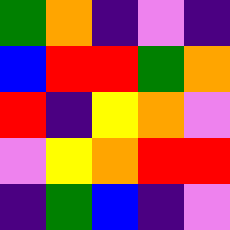[["green", "orange", "indigo", "violet", "indigo"], ["blue", "red", "red", "green", "orange"], ["red", "indigo", "yellow", "orange", "violet"], ["violet", "yellow", "orange", "red", "red"], ["indigo", "green", "blue", "indigo", "violet"]]